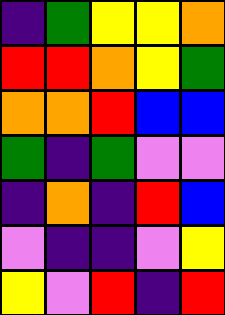[["indigo", "green", "yellow", "yellow", "orange"], ["red", "red", "orange", "yellow", "green"], ["orange", "orange", "red", "blue", "blue"], ["green", "indigo", "green", "violet", "violet"], ["indigo", "orange", "indigo", "red", "blue"], ["violet", "indigo", "indigo", "violet", "yellow"], ["yellow", "violet", "red", "indigo", "red"]]